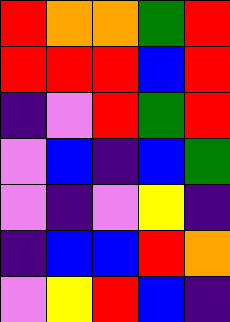[["red", "orange", "orange", "green", "red"], ["red", "red", "red", "blue", "red"], ["indigo", "violet", "red", "green", "red"], ["violet", "blue", "indigo", "blue", "green"], ["violet", "indigo", "violet", "yellow", "indigo"], ["indigo", "blue", "blue", "red", "orange"], ["violet", "yellow", "red", "blue", "indigo"]]